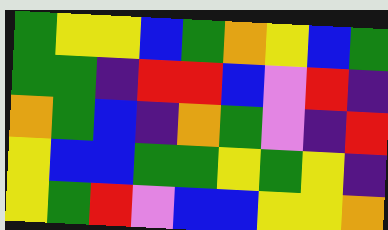[["green", "yellow", "yellow", "blue", "green", "orange", "yellow", "blue", "green"], ["green", "green", "indigo", "red", "red", "blue", "violet", "red", "indigo"], ["orange", "green", "blue", "indigo", "orange", "green", "violet", "indigo", "red"], ["yellow", "blue", "blue", "green", "green", "yellow", "green", "yellow", "indigo"], ["yellow", "green", "red", "violet", "blue", "blue", "yellow", "yellow", "orange"]]